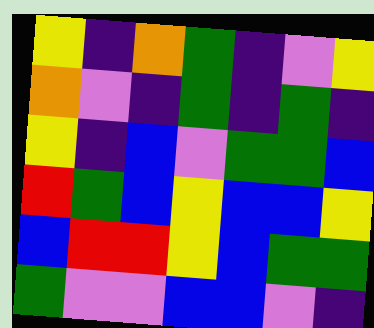[["yellow", "indigo", "orange", "green", "indigo", "violet", "yellow"], ["orange", "violet", "indigo", "green", "indigo", "green", "indigo"], ["yellow", "indigo", "blue", "violet", "green", "green", "blue"], ["red", "green", "blue", "yellow", "blue", "blue", "yellow"], ["blue", "red", "red", "yellow", "blue", "green", "green"], ["green", "violet", "violet", "blue", "blue", "violet", "indigo"]]